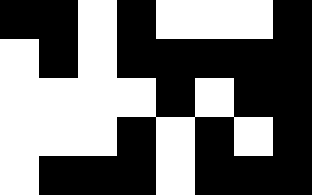[["black", "black", "white", "black", "white", "white", "white", "black"], ["white", "black", "white", "black", "black", "black", "black", "black"], ["white", "white", "white", "white", "black", "white", "black", "black"], ["white", "white", "white", "black", "white", "black", "white", "black"], ["white", "black", "black", "black", "white", "black", "black", "black"]]